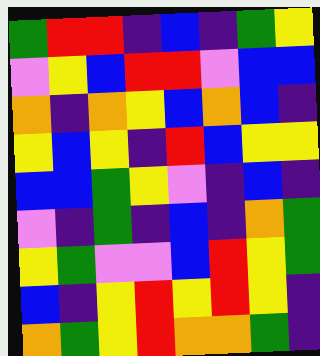[["green", "red", "red", "indigo", "blue", "indigo", "green", "yellow"], ["violet", "yellow", "blue", "red", "red", "violet", "blue", "blue"], ["orange", "indigo", "orange", "yellow", "blue", "orange", "blue", "indigo"], ["yellow", "blue", "yellow", "indigo", "red", "blue", "yellow", "yellow"], ["blue", "blue", "green", "yellow", "violet", "indigo", "blue", "indigo"], ["violet", "indigo", "green", "indigo", "blue", "indigo", "orange", "green"], ["yellow", "green", "violet", "violet", "blue", "red", "yellow", "green"], ["blue", "indigo", "yellow", "red", "yellow", "red", "yellow", "indigo"], ["orange", "green", "yellow", "red", "orange", "orange", "green", "indigo"]]